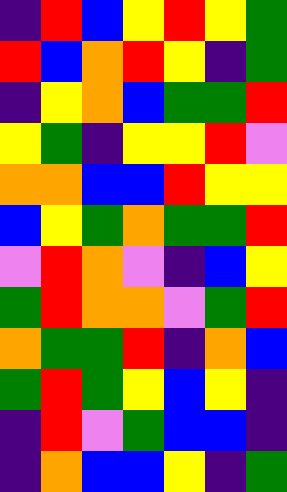[["indigo", "red", "blue", "yellow", "red", "yellow", "green"], ["red", "blue", "orange", "red", "yellow", "indigo", "green"], ["indigo", "yellow", "orange", "blue", "green", "green", "red"], ["yellow", "green", "indigo", "yellow", "yellow", "red", "violet"], ["orange", "orange", "blue", "blue", "red", "yellow", "yellow"], ["blue", "yellow", "green", "orange", "green", "green", "red"], ["violet", "red", "orange", "violet", "indigo", "blue", "yellow"], ["green", "red", "orange", "orange", "violet", "green", "red"], ["orange", "green", "green", "red", "indigo", "orange", "blue"], ["green", "red", "green", "yellow", "blue", "yellow", "indigo"], ["indigo", "red", "violet", "green", "blue", "blue", "indigo"], ["indigo", "orange", "blue", "blue", "yellow", "indigo", "green"]]